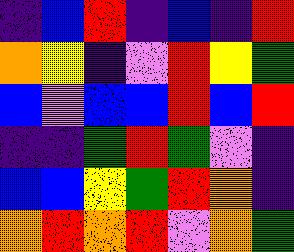[["indigo", "blue", "red", "indigo", "blue", "indigo", "red"], ["orange", "yellow", "indigo", "violet", "red", "yellow", "green"], ["blue", "violet", "blue", "blue", "red", "blue", "red"], ["indigo", "indigo", "green", "red", "green", "violet", "indigo"], ["blue", "blue", "yellow", "green", "red", "orange", "indigo"], ["orange", "red", "orange", "red", "violet", "orange", "green"]]